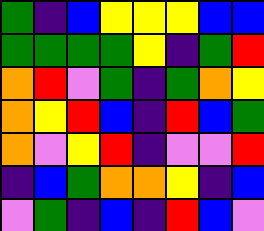[["green", "indigo", "blue", "yellow", "yellow", "yellow", "blue", "blue"], ["green", "green", "green", "green", "yellow", "indigo", "green", "red"], ["orange", "red", "violet", "green", "indigo", "green", "orange", "yellow"], ["orange", "yellow", "red", "blue", "indigo", "red", "blue", "green"], ["orange", "violet", "yellow", "red", "indigo", "violet", "violet", "red"], ["indigo", "blue", "green", "orange", "orange", "yellow", "indigo", "blue"], ["violet", "green", "indigo", "blue", "indigo", "red", "blue", "violet"]]